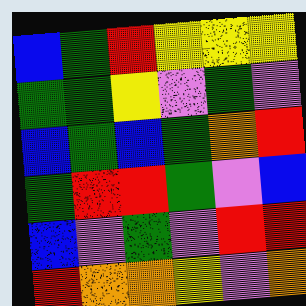[["blue", "green", "red", "yellow", "yellow", "yellow"], ["green", "green", "yellow", "violet", "green", "violet"], ["blue", "green", "blue", "green", "orange", "red"], ["green", "red", "red", "green", "violet", "blue"], ["blue", "violet", "green", "violet", "red", "red"], ["red", "orange", "orange", "yellow", "violet", "orange"]]